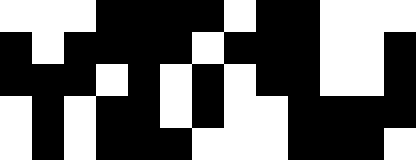[["white", "white", "white", "black", "black", "black", "black", "white", "black", "black", "white", "white", "white"], ["black", "white", "black", "black", "black", "black", "white", "black", "black", "black", "white", "white", "black"], ["black", "black", "black", "white", "black", "white", "black", "white", "black", "black", "white", "white", "black"], ["white", "black", "white", "black", "black", "white", "black", "white", "white", "black", "black", "black", "black"], ["white", "black", "white", "black", "black", "black", "white", "white", "white", "black", "black", "black", "white"]]